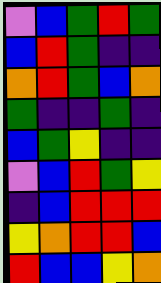[["violet", "blue", "green", "red", "green"], ["blue", "red", "green", "indigo", "indigo"], ["orange", "red", "green", "blue", "orange"], ["green", "indigo", "indigo", "green", "indigo"], ["blue", "green", "yellow", "indigo", "indigo"], ["violet", "blue", "red", "green", "yellow"], ["indigo", "blue", "red", "red", "red"], ["yellow", "orange", "red", "red", "blue"], ["red", "blue", "blue", "yellow", "orange"]]